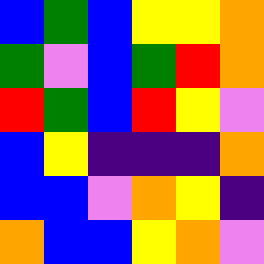[["blue", "green", "blue", "yellow", "yellow", "orange"], ["green", "violet", "blue", "green", "red", "orange"], ["red", "green", "blue", "red", "yellow", "violet"], ["blue", "yellow", "indigo", "indigo", "indigo", "orange"], ["blue", "blue", "violet", "orange", "yellow", "indigo"], ["orange", "blue", "blue", "yellow", "orange", "violet"]]